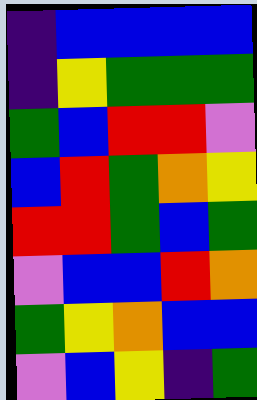[["indigo", "blue", "blue", "blue", "blue"], ["indigo", "yellow", "green", "green", "green"], ["green", "blue", "red", "red", "violet"], ["blue", "red", "green", "orange", "yellow"], ["red", "red", "green", "blue", "green"], ["violet", "blue", "blue", "red", "orange"], ["green", "yellow", "orange", "blue", "blue"], ["violet", "blue", "yellow", "indigo", "green"]]